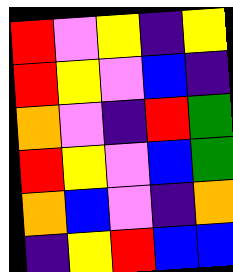[["red", "violet", "yellow", "indigo", "yellow"], ["red", "yellow", "violet", "blue", "indigo"], ["orange", "violet", "indigo", "red", "green"], ["red", "yellow", "violet", "blue", "green"], ["orange", "blue", "violet", "indigo", "orange"], ["indigo", "yellow", "red", "blue", "blue"]]